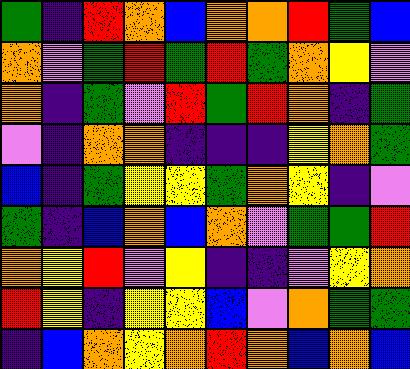[["green", "indigo", "red", "orange", "blue", "orange", "orange", "red", "green", "blue"], ["orange", "violet", "green", "red", "green", "red", "green", "orange", "yellow", "violet"], ["orange", "indigo", "green", "violet", "red", "green", "red", "orange", "indigo", "green"], ["violet", "indigo", "orange", "orange", "indigo", "indigo", "indigo", "yellow", "orange", "green"], ["blue", "indigo", "green", "yellow", "yellow", "green", "orange", "yellow", "indigo", "violet"], ["green", "indigo", "blue", "orange", "blue", "orange", "violet", "green", "green", "red"], ["orange", "yellow", "red", "violet", "yellow", "indigo", "indigo", "violet", "yellow", "orange"], ["red", "yellow", "indigo", "yellow", "yellow", "blue", "violet", "orange", "green", "green"], ["indigo", "blue", "orange", "yellow", "orange", "red", "orange", "blue", "orange", "blue"]]